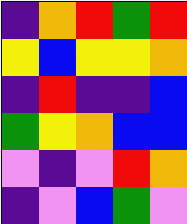[["indigo", "orange", "red", "green", "red"], ["yellow", "blue", "yellow", "yellow", "orange"], ["indigo", "red", "indigo", "indigo", "blue"], ["green", "yellow", "orange", "blue", "blue"], ["violet", "indigo", "violet", "red", "orange"], ["indigo", "violet", "blue", "green", "violet"]]